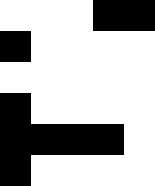[["white", "white", "white", "black", "black"], ["black", "white", "white", "white", "white"], ["white", "white", "white", "white", "white"], ["black", "white", "white", "white", "white"], ["black", "black", "black", "black", "white"], ["black", "white", "white", "white", "white"]]